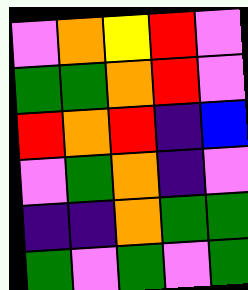[["violet", "orange", "yellow", "red", "violet"], ["green", "green", "orange", "red", "violet"], ["red", "orange", "red", "indigo", "blue"], ["violet", "green", "orange", "indigo", "violet"], ["indigo", "indigo", "orange", "green", "green"], ["green", "violet", "green", "violet", "green"]]